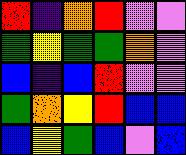[["red", "indigo", "orange", "red", "violet", "violet"], ["green", "yellow", "green", "green", "orange", "violet"], ["blue", "indigo", "blue", "red", "violet", "violet"], ["green", "orange", "yellow", "red", "blue", "blue"], ["blue", "yellow", "green", "blue", "violet", "blue"]]